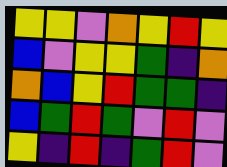[["yellow", "yellow", "violet", "orange", "yellow", "red", "yellow"], ["blue", "violet", "yellow", "yellow", "green", "indigo", "orange"], ["orange", "blue", "yellow", "red", "green", "green", "indigo"], ["blue", "green", "red", "green", "violet", "red", "violet"], ["yellow", "indigo", "red", "indigo", "green", "red", "violet"]]